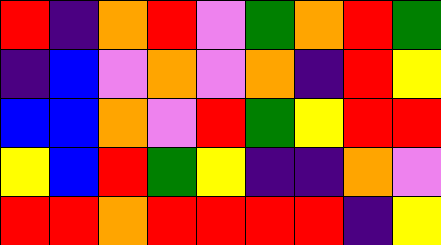[["red", "indigo", "orange", "red", "violet", "green", "orange", "red", "green"], ["indigo", "blue", "violet", "orange", "violet", "orange", "indigo", "red", "yellow"], ["blue", "blue", "orange", "violet", "red", "green", "yellow", "red", "red"], ["yellow", "blue", "red", "green", "yellow", "indigo", "indigo", "orange", "violet"], ["red", "red", "orange", "red", "red", "red", "red", "indigo", "yellow"]]